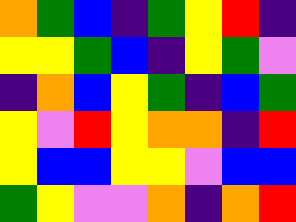[["orange", "green", "blue", "indigo", "green", "yellow", "red", "indigo"], ["yellow", "yellow", "green", "blue", "indigo", "yellow", "green", "violet"], ["indigo", "orange", "blue", "yellow", "green", "indigo", "blue", "green"], ["yellow", "violet", "red", "yellow", "orange", "orange", "indigo", "red"], ["yellow", "blue", "blue", "yellow", "yellow", "violet", "blue", "blue"], ["green", "yellow", "violet", "violet", "orange", "indigo", "orange", "red"]]